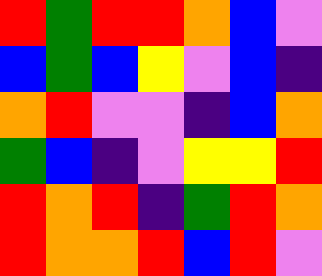[["red", "green", "red", "red", "orange", "blue", "violet"], ["blue", "green", "blue", "yellow", "violet", "blue", "indigo"], ["orange", "red", "violet", "violet", "indigo", "blue", "orange"], ["green", "blue", "indigo", "violet", "yellow", "yellow", "red"], ["red", "orange", "red", "indigo", "green", "red", "orange"], ["red", "orange", "orange", "red", "blue", "red", "violet"]]